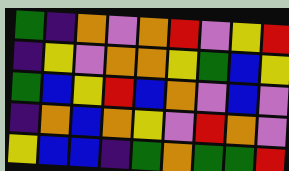[["green", "indigo", "orange", "violet", "orange", "red", "violet", "yellow", "red"], ["indigo", "yellow", "violet", "orange", "orange", "yellow", "green", "blue", "yellow"], ["green", "blue", "yellow", "red", "blue", "orange", "violet", "blue", "violet"], ["indigo", "orange", "blue", "orange", "yellow", "violet", "red", "orange", "violet"], ["yellow", "blue", "blue", "indigo", "green", "orange", "green", "green", "red"]]